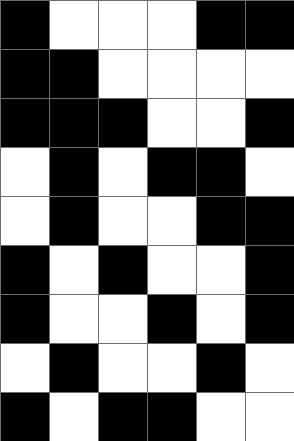[["black", "white", "white", "white", "black", "black"], ["black", "black", "white", "white", "white", "white"], ["black", "black", "black", "white", "white", "black"], ["white", "black", "white", "black", "black", "white"], ["white", "black", "white", "white", "black", "black"], ["black", "white", "black", "white", "white", "black"], ["black", "white", "white", "black", "white", "black"], ["white", "black", "white", "white", "black", "white"], ["black", "white", "black", "black", "white", "white"]]